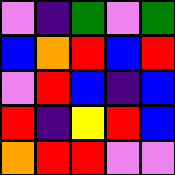[["violet", "indigo", "green", "violet", "green"], ["blue", "orange", "red", "blue", "red"], ["violet", "red", "blue", "indigo", "blue"], ["red", "indigo", "yellow", "red", "blue"], ["orange", "red", "red", "violet", "violet"]]